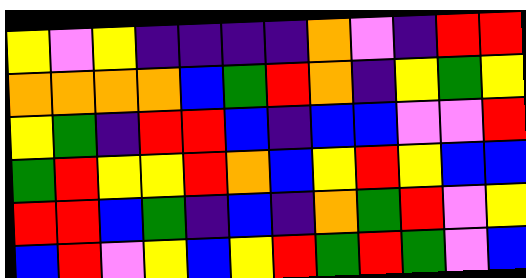[["yellow", "violet", "yellow", "indigo", "indigo", "indigo", "indigo", "orange", "violet", "indigo", "red", "red"], ["orange", "orange", "orange", "orange", "blue", "green", "red", "orange", "indigo", "yellow", "green", "yellow"], ["yellow", "green", "indigo", "red", "red", "blue", "indigo", "blue", "blue", "violet", "violet", "red"], ["green", "red", "yellow", "yellow", "red", "orange", "blue", "yellow", "red", "yellow", "blue", "blue"], ["red", "red", "blue", "green", "indigo", "blue", "indigo", "orange", "green", "red", "violet", "yellow"], ["blue", "red", "violet", "yellow", "blue", "yellow", "red", "green", "red", "green", "violet", "blue"]]